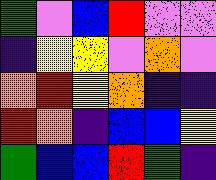[["green", "violet", "blue", "red", "violet", "violet"], ["indigo", "yellow", "yellow", "violet", "orange", "violet"], ["orange", "red", "yellow", "orange", "indigo", "indigo"], ["red", "orange", "indigo", "blue", "blue", "yellow"], ["green", "blue", "blue", "red", "green", "indigo"]]